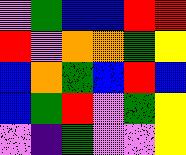[["violet", "green", "blue", "blue", "red", "red"], ["red", "violet", "orange", "orange", "green", "yellow"], ["blue", "orange", "green", "blue", "red", "blue"], ["blue", "green", "red", "violet", "green", "yellow"], ["violet", "indigo", "green", "violet", "violet", "yellow"]]